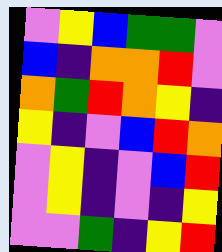[["violet", "yellow", "blue", "green", "green", "violet"], ["blue", "indigo", "orange", "orange", "red", "violet"], ["orange", "green", "red", "orange", "yellow", "indigo"], ["yellow", "indigo", "violet", "blue", "red", "orange"], ["violet", "yellow", "indigo", "violet", "blue", "red"], ["violet", "yellow", "indigo", "violet", "indigo", "yellow"], ["violet", "violet", "green", "indigo", "yellow", "red"]]